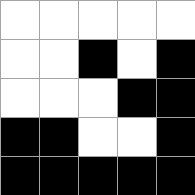[["white", "white", "white", "white", "white"], ["white", "white", "black", "white", "black"], ["white", "white", "white", "black", "black"], ["black", "black", "white", "white", "black"], ["black", "black", "black", "black", "black"]]